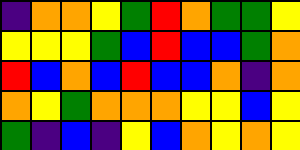[["indigo", "orange", "orange", "yellow", "green", "red", "orange", "green", "green", "yellow"], ["yellow", "yellow", "yellow", "green", "blue", "red", "blue", "blue", "green", "orange"], ["red", "blue", "orange", "blue", "red", "blue", "blue", "orange", "indigo", "orange"], ["orange", "yellow", "green", "orange", "orange", "orange", "yellow", "yellow", "blue", "yellow"], ["green", "indigo", "blue", "indigo", "yellow", "blue", "orange", "yellow", "orange", "yellow"]]